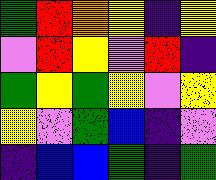[["green", "red", "orange", "yellow", "indigo", "yellow"], ["violet", "red", "yellow", "violet", "red", "indigo"], ["green", "yellow", "green", "yellow", "violet", "yellow"], ["yellow", "violet", "green", "blue", "indigo", "violet"], ["indigo", "blue", "blue", "green", "indigo", "green"]]